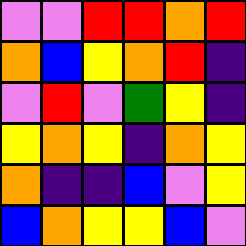[["violet", "violet", "red", "red", "orange", "red"], ["orange", "blue", "yellow", "orange", "red", "indigo"], ["violet", "red", "violet", "green", "yellow", "indigo"], ["yellow", "orange", "yellow", "indigo", "orange", "yellow"], ["orange", "indigo", "indigo", "blue", "violet", "yellow"], ["blue", "orange", "yellow", "yellow", "blue", "violet"]]